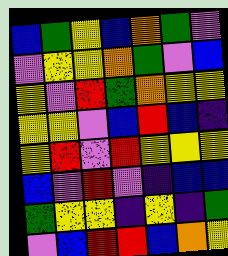[["blue", "green", "yellow", "blue", "orange", "green", "violet"], ["violet", "yellow", "yellow", "orange", "green", "violet", "blue"], ["yellow", "violet", "red", "green", "orange", "yellow", "yellow"], ["yellow", "yellow", "violet", "blue", "red", "blue", "indigo"], ["yellow", "red", "violet", "red", "yellow", "yellow", "yellow"], ["blue", "violet", "red", "violet", "indigo", "blue", "blue"], ["green", "yellow", "yellow", "indigo", "yellow", "indigo", "green"], ["violet", "blue", "red", "red", "blue", "orange", "yellow"]]